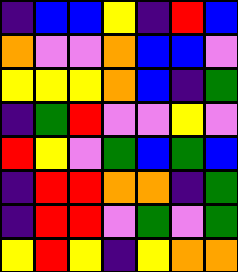[["indigo", "blue", "blue", "yellow", "indigo", "red", "blue"], ["orange", "violet", "violet", "orange", "blue", "blue", "violet"], ["yellow", "yellow", "yellow", "orange", "blue", "indigo", "green"], ["indigo", "green", "red", "violet", "violet", "yellow", "violet"], ["red", "yellow", "violet", "green", "blue", "green", "blue"], ["indigo", "red", "red", "orange", "orange", "indigo", "green"], ["indigo", "red", "red", "violet", "green", "violet", "green"], ["yellow", "red", "yellow", "indigo", "yellow", "orange", "orange"]]